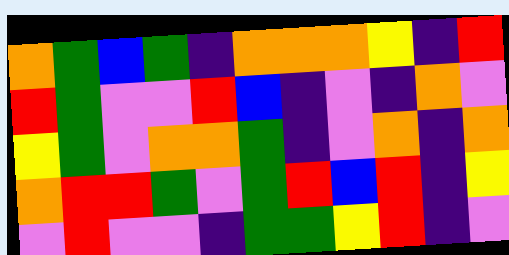[["orange", "green", "blue", "green", "indigo", "orange", "orange", "orange", "yellow", "indigo", "red"], ["red", "green", "violet", "violet", "red", "blue", "indigo", "violet", "indigo", "orange", "violet"], ["yellow", "green", "violet", "orange", "orange", "green", "indigo", "violet", "orange", "indigo", "orange"], ["orange", "red", "red", "green", "violet", "green", "red", "blue", "red", "indigo", "yellow"], ["violet", "red", "violet", "violet", "indigo", "green", "green", "yellow", "red", "indigo", "violet"]]